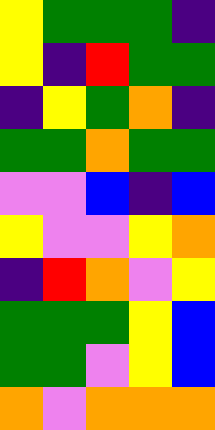[["yellow", "green", "green", "green", "indigo"], ["yellow", "indigo", "red", "green", "green"], ["indigo", "yellow", "green", "orange", "indigo"], ["green", "green", "orange", "green", "green"], ["violet", "violet", "blue", "indigo", "blue"], ["yellow", "violet", "violet", "yellow", "orange"], ["indigo", "red", "orange", "violet", "yellow"], ["green", "green", "green", "yellow", "blue"], ["green", "green", "violet", "yellow", "blue"], ["orange", "violet", "orange", "orange", "orange"]]